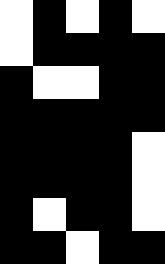[["white", "black", "white", "black", "white"], ["white", "black", "black", "black", "black"], ["black", "white", "white", "black", "black"], ["black", "black", "black", "black", "black"], ["black", "black", "black", "black", "white"], ["black", "black", "black", "black", "white"], ["black", "white", "black", "black", "white"], ["black", "black", "white", "black", "black"]]